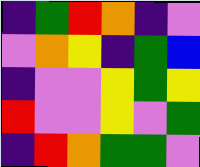[["indigo", "green", "red", "orange", "indigo", "violet"], ["violet", "orange", "yellow", "indigo", "green", "blue"], ["indigo", "violet", "violet", "yellow", "green", "yellow"], ["red", "violet", "violet", "yellow", "violet", "green"], ["indigo", "red", "orange", "green", "green", "violet"]]